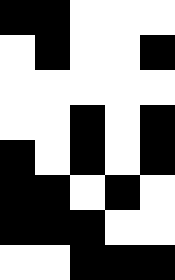[["black", "black", "white", "white", "white"], ["white", "black", "white", "white", "black"], ["white", "white", "white", "white", "white"], ["white", "white", "black", "white", "black"], ["black", "white", "black", "white", "black"], ["black", "black", "white", "black", "white"], ["black", "black", "black", "white", "white"], ["white", "white", "black", "black", "black"]]